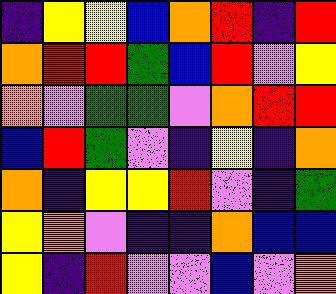[["indigo", "yellow", "yellow", "blue", "orange", "red", "indigo", "red"], ["orange", "red", "red", "green", "blue", "red", "violet", "yellow"], ["orange", "violet", "green", "green", "violet", "orange", "red", "red"], ["blue", "red", "green", "violet", "indigo", "yellow", "indigo", "orange"], ["orange", "indigo", "yellow", "yellow", "red", "violet", "indigo", "green"], ["yellow", "orange", "violet", "indigo", "indigo", "orange", "blue", "blue"], ["yellow", "indigo", "red", "violet", "violet", "blue", "violet", "orange"]]